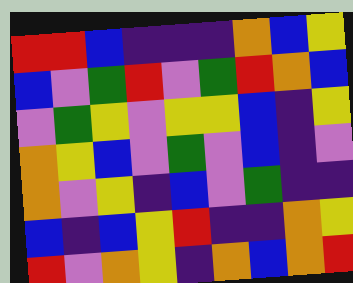[["red", "red", "blue", "indigo", "indigo", "indigo", "orange", "blue", "yellow"], ["blue", "violet", "green", "red", "violet", "green", "red", "orange", "blue"], ["violet", "green", "yellow", "violet", "yellow", "yellow", "blue", "indigo", "yellow"], ["orange", "yellow", "blue", "violet", "green", "violet", "blue", "indigo", "violet"], ["orange", "violet", "yellow", "indigo", "blue", "violet", "green", "indigo", "indigo"], ["blue", "indigo", "blue", "yellow", "red", "indigo", "indigo", "orange", "yellow"], ["red", "violet", "orange", "yellow", "indigo", "orange", "blue", "orange", "red"]]